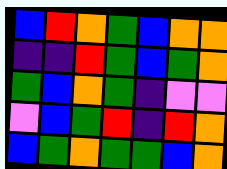[["blue", "red", "orange", "green", "blue", "orange", "orange"], ["indigo", "indigo", "red", "green", "blue", "green", "orange"], ["green", "blue", "orange", "green", "indigo", "violet", "violet"], ["violet", "blue", "green", "red", "indigo", "red", "orange"], ["blue", "green", "orange", "green", "green", "blue", "orange"]]